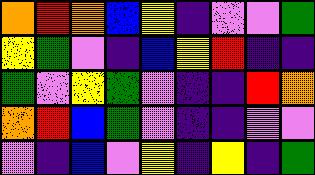[["orange", "red", "orange", "blue", "yellow", "indigo", "violet", "violet", "green"], ["yellow", "green", "violet", "indigo", "blue", "yellow", "red", "indigo", "indigo"], ["green", "violet", "yellow", "green", "violet", "indigo", "indigo", "red", "orange"], ["orange", "red", "blue", "green", "violet", "indigo", "indigo", "violet", "violet"], ["violet", "indigo", "blue", "violet", "yellow", "indigo", "yellow", "indigo", "green"]]